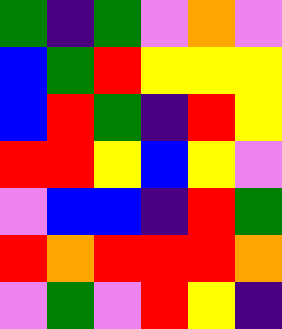[["green", "indigo", "green", "violet", "orange", "violet"], ["blue", "green", "red", "yellow", "yellow", "yellow"], ["blue", "red", "green", "indigo", "red", "yellow"], ["red", "red", "yellow", "blue", "yellow", "violet"], ["violet", "blue", "blue", "indigo", "red", "green"], ["red", "orange", "red", "red", "red", "orange"], ["violet", "green", "violet", "red", "yellow", "indigo"]]